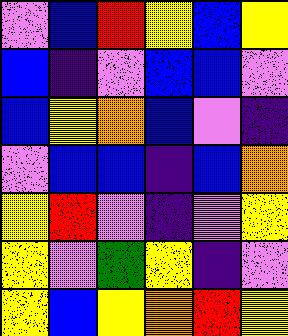[["violet", "blue", "red", "yellow", "blue", "yellow"], ["blue", "indigo", "violet", "blue", "blue", "violet"], ["blue", "yellow", "orange", "blue", "violet", "indigo"], ["violet", "blue", "blue", "indigo", "blue", "orange"], ["yellow", "red", "violet", "indigo", "violet", "yellow"], ["yellow", "violet", "green", "yellow", "indigo", "violet"], ["yellow", "blue", "yellow", "orange", "red", "yellow"]]